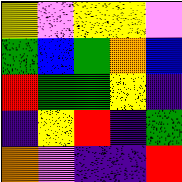[["yellow", "violet", "yellow", "yellow", "violet"], ["green", "blue", "green", "orange", "blue"], ["red", "green", "green", "yellow", "indigo"], ["indigo", "yellow", "red", "indigo", "green"], ["orange", "violet", "indigo", "indigo", "red"]]